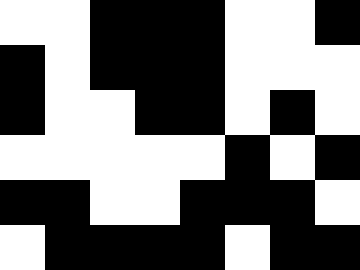[["white", "white", "black", "black", "black", "white", "white", "black"], ["black", "white", "black", "black", "black", "white", "white", "white"], ["black", "white", "white", "black", "black", "white", "black", "white"], ["white", "white", "white", "white", "white", "black", "white", "black"], ["black", "black", "white", "white", "black", "black", "black", "white"], ["white", "black", "black", "black", "black", "white", "black", "black"]]